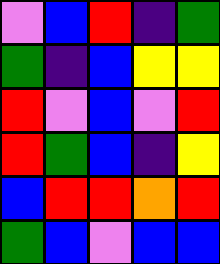[["violet", "blue", "red", "indigo", "green"], ["green", "indigo", "blue", "yellow", "yellow"], ["red", "violet", "blue", "violet", "red"], ["red", "green", "blue", "indigo", "yellow"], ["blue", "red", "red", "orange", "red"], ["green", "blue", "violet", "blue", "blue"]]